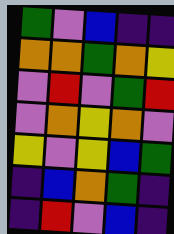[["green", "violet", "blue", "indigo", "indigo"], ["orange", "orange", "green", "orange", "yellow"], ["violet", "red", "violet", "green", "red"], ["violet", "orange", "yellow", "orange", "violet"], ["yellow", "violet", "yellow", "blue", "green"], ["indigo", "blue", "orange", "green", "indigo"], ["indigo", "red", "violet", "blue", "indigo"]]